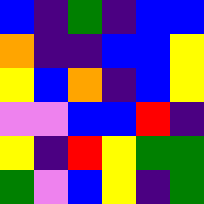[["blue", "indigo", "green", "indigo", "blue", "blue"], ["orange", "indigo", "indigo", "blue", "blue", "yellow"], ["yellow", "blue", "orange", "indigo", "blue", "yellow"], ["violet", "violet", "blue", "blue", "red", "indigo"], ["yellow", "indigo", "red", "yellow", "green", "green"], ["green", "violet", "blue", "yellow", "indigo", "green"]]